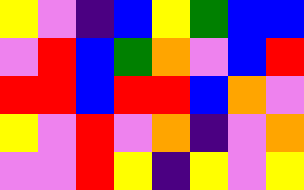[["yellow", "violet", "indigo", "blue", "yellow", "green", "blue", "blue"], ["violet", "red", "blue", "green", "orange", "violet", "blue", "red"], ["red", "red", "blue", "red", "red", "blue", "orange", "violet"], ["yellow", "violet", "red", "violet", "orange", "indigo", "violet", "orange"], ["violet", "violet", "red", "yellow", "indigo", "yellow", "violet", "yellow"]]